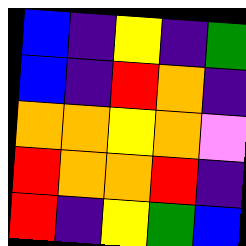[["blue", "indigo", "yellow", "indigo", "green"], ["blue", "indigo", "red", "orange", "indigo"], ["orange", "orange", "yellow", "orange", "violet"], ["red", "orange", "orange", "red", "indigo"], ["red", "indigo", "yellow", "green", "blue"]]